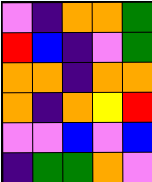[["violet", "indigo", "orange", "orange", "green"], ["red", "blue", "indigo", "violet", "green"], ["orange", "orange", "indigo", "orange", "orange"], ["orange", "indigo", "orange", "yellow", "red"], ["violet", "violet", "blue", "violet", "blue"], ["indigo", "green", "green", "orange", "violet"]]